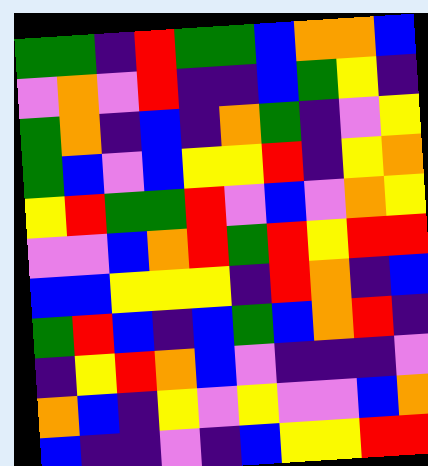[["green", "green", "indigo", "red", "green", "green", "blue", "orange", "orange", "blue"], ["violet", "orange", "violet", "red", "indigo", "indigo", "blue", "green", "yellow", "indigo"], ["green", "orange", "indigo", "blue", "indigo", "orange", "green", "indigo", "violet", "yellow"], ["green", "blue", "violet", "blue", "yellow", "yellow", "red", "indigo", "yellow", "orange"], ["yellow", "red", "green", "green", "red", "violet", "blue", "violet", "orange", "yellow"], ["violet", "violet", "blue", "orange", "red", "green", "red", "yellow", "red", "red"], ["blue", "blue", "yellow", "yellow", "yellow", "indigo", "red", "orange", "indigo", "blue"], ["green", "red", "blue", "indigo", "blue", "green", "blue", "orange", "red", "indigo"], ["indigo", "yellow", "red", "orange", "blue", "violet", "indigo", "indigo", "indigo", "violet"], ["orange", "blue", "indigo", "yellow", "violet", "yellow", "violet", "violet", "blue", "orange"], ["blue", "indigo", "indigo", "violet", "indigo", "blue", "yellow", "yellow", "red", "red"]]